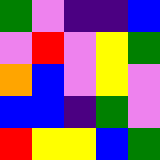[["green", "violet", "indigo", "indigo", "blue"], ["violet", "red", "violet", "yellow", "green"], ["orange", "blue", "violet", "yellow", "violet"], ["blue", "blue", "indigo", "green", "violet"], ["red", "yellow", "yellow", "blue", "green"]]